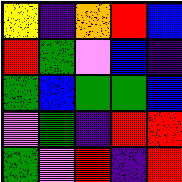[["yellow", "indigo", "orange", "red", "blue"], ["red", "green", "violet", "blue", "indigo"], ["green", "blue", "green", "green", "blue"], ["violet", "green", "indigo", "red", "red"], ["green", "violet", "red", "indigo", "red"]]